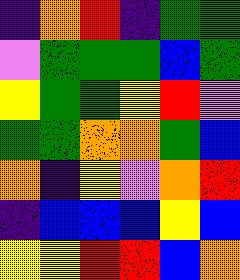[["indigo", "orange", "red", "indigo", "green", "green"], ["violet", "green", "green", "green", "blue", "green"], ["yellow", "green", "green", "yellow", "red", "violet"], ["green", "green", "orange", "orange", "green", "blue"], ["orange", "indigo", "yellow", "violet", "orange", "red"], ["indigo", "blue", "blue", "blue", "yellow", "blue"], ["yellow", "yellow", "red", "red", "blue", "orange"]]